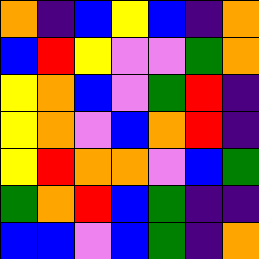[["orange", "indigo", "blue", "yellow", "blue", "indigo", "orange"], ["blue", "red", "yellow", "violet", "violet", "green", "orange"], ["yellow", "orange", "blue", "violet", "green", "red", "indigo"], ["yellow", "orange", "violet", "blue", "orange", "red", "indigo"], ["yellow", "red", "orange", "orange", "violet", "blue", "green"], ["green", "orange", "red", "blue", "green", "indigo", "indigo"], ["blue", "blue", "violet", "blue", "green", "indigo", "orange"]]